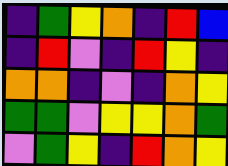[["indigo", "green", "yellow", "orange", "indigo", "red", "blue"], ["indigo", "red", "violet", "indigo", "red", "yellow", "indigo"], ["orange", "orange", "indigo", "violet", "indigo", "orange", "yellow"], ["green", "green", "violet", "yellow", "yellow", "orange", "green"], ["violet", "green", "yellow", "indigo", "red", "orange", "yellow"]]